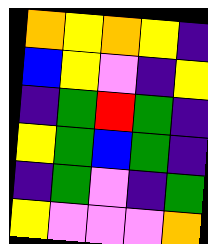[["orange", "yellow", "orange", "yellow", "indigo"], ["blue", "yellow", "violet", "indigo", "yellow"], ["indigo", "green", "red", "green", "indigo"], ["yellow", "green", "blue", "green", "indigo"], ["indigo", "green", "violet", "indigo", "green"], ["yellow", "violet", "violet", "violet", "orange"]]